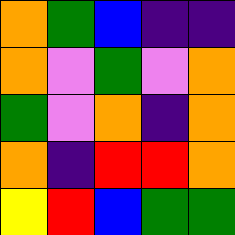[["orange", "green", "blue", "indigo", "indigo"], ["orange", "violet", "green", "violet", "orange"], ["green", "violet", "orange", "indigo", "orange"], ["orange", "indigo", "red", "red", "orange"], ["yellow", "red", "blue", "green", "green"]]